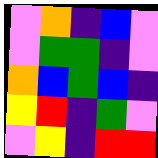[["violet", "orange", "indigo", "blue", "violet"], ["violet", "green", "green", "indigo", "violet"], ["orange", "blue", "green", "blue", "indigo"], ["yellow", "red", "indigo", "green", "violet"], ["violet", "yellow", "indigo", "red", "red"]]